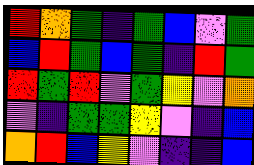[["red", "orange", "green", "indigo", "green", "blue", "violet", "green"], ["blue", "red", "green", "blue", "green", "indigo", "red", "green"], ["red", "green", "red", "violet", "green", "yellow", "violet", "orange"], ["violet", "indigo", "green", "green", "yellow", "violet", "indigo", "blue"], ["orange", "red", "blue", "yellow", "violet", "indigo", "indigo", "blue"]]